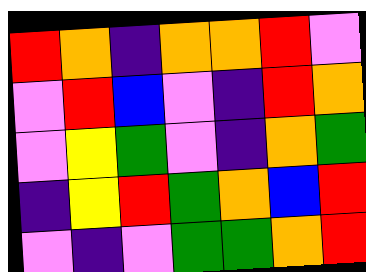[["red", "orange", "indigo", "orange", "orange", "red", "violet"], ["violet", "red", "blue", "violet", "indigo", "red", "orange"], ["violet", "yellow", "green", "violet", "indigo", "orange", "green"], ["indigo", "yellow", "red", "green", "orange", "blue", "red"], ["violet", "indigo", "violet", "green", "green", "orange", "red"]]